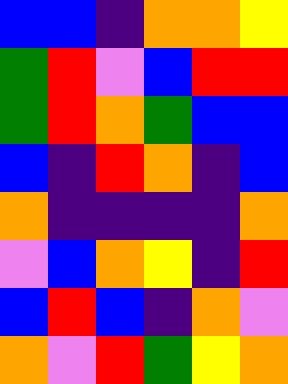[["blue", "blue", "indigo", "orange", "orange", "yellow"], ["green", "red", "violet", "blue", "red", "red"], ["green", "red", "orange", "green", "blue", "blue"], ["blue", "indigo", "red", "orange", "indigo", "blue"], ["orange", "indigo", "indigo", "indigo", "indigo", "orange"], ["violet", "blue", "orange", "yellow", "indigo", "red"], ["blue", "red", "blue", "indigo", "orange", "violet"], ["orange", "violet", "red", "green", "yellow", "orange"]]